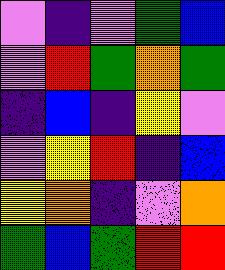[["violet", "indigo", "violet", "green", "blue"], ["violet", "red", "green", "orange", "green"], ["indigo", "blue", "indigo", "yellow", "violet"], ["violet", "yellow", "red", "indigo", "blue"], ["yellow", "orange", "indigo", "violet", "orange"], ["green", "blue", "green", "red", "red"]]